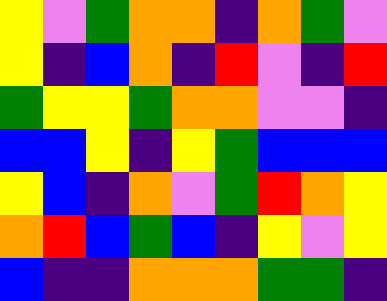[["yellow", "violet", "green", "orange", "orange", "indigo", "orange", "green", "violet"], ["yellow", "indigo", "blue", "orange", "indigo", "red", "violet", "indigo", "red"], ["green", "yellow", "yellow", "green", "orange", "orange", "violet", "violet", "indigo"], ["blue", "blue", "yellow", "indigo", "yellow", "green", "blue", "blue", "blue"], ["yellow", "blue", "indigo", "orange", "violet", "green", "red", "orange", "yellow"], ["orange", "red", "blue", "green", "blue", "indigo", "yellow", "violet", "yellow"], ["blue", "indigo", "indigo", "orange", "orange", "orange", "green", "green", "indigo"]]